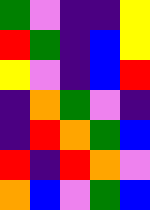[["green", "violet", "indigo", "indigo", "yellow"], ["red", "green", "indigo", "blue", "yellow"], ["yellow", "violet", "indigo", "blue", "red"], ["indigo", "orange", "green", "violet", "indigo"], ["indigo", "red", "orange", "green", "blue"], ["red", "indigo", "red", "orange", "violet"], ["orange", "blue", "violet", "green", "blue"]]